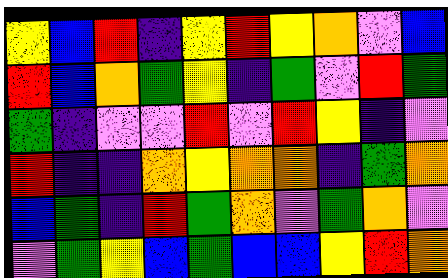[["yellow", "blue", "red", "indigo", "yellow", "red", "yellow", "orange", "violet", "blue"], ["red", "blue", "orange", "green", "yellow", "indigo", "green", "violet", "red", "green"], ["green", "indigo", "violet", "violet", "red", "violet", "red", "yellow", "indigo", "violet"], ["red", "indigo", "indigo", "orange", "yellow", "orange", "orange", "indigo", "green", "orange"], ["blue", "green", "indigo", "red", "green", "orange", "violet", "green", "orange", "violet"], ["violet", "green", "yellow", "blue", "green", "blue", "blue", "yellow", "red", "orange"]]